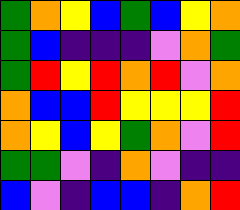[["green", "orange", "yellow", "blue", "green", "blue", "yellow", "orange"], ["green", "blue", "indigo", "indigo", "indigo", "violet", "orange", "green"], ["green", "red", "yellow", "red", "orange", "red", "violet", "orange"], ["orange", "blue", "blue", "red", "yellow", "yellow", "yellow", "red"], ["orange", "yellow", "blue", "yellow", "green", "orange", "violet", "red"], ["green", "green", "violet", "indigo", "orange", "violet", "indigo", "indigo"], ["blue", "violet", "indigo", "blue", "blue", "indigo", "orange", "red"]]